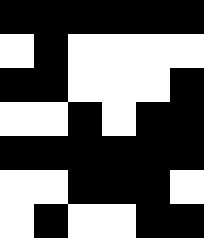[["black", "black", "black", "black", "black", "black"], ["white", "black", "white", "white", "white", "white"], ["black", "black", "white", "white", "white", "black"], ["white", "white", "black", "white", "black", "black"], ["black", "black", "black", "black", "black", "black"], ["white", "white", "black", "black", "black", "white"], ["white", "black", "white", "white", "black", "black"]]